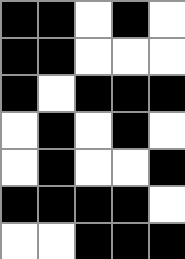[["black", "black", "white", "black", "white"], ["black", "black", "white", "white", "white"], ["black", "white", "black", "black", "black"], ["white", "black", "white", "black", "white"], ["white", "black", "white", "white", "black"], ["black", "black", "black", "black", "white"], ["white", "white", "black", "black", "black"]]